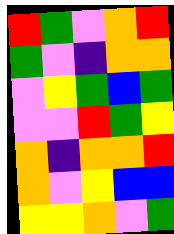[["red", "green", "violet", "orange", "red"], ["green", "violet", "indigo", "orange", "orange"], ["violet", "yellow", "green", "blue", "green"], ["violet", "violet", "red", "green", "yellow"], ["orange", "indigo", "orange", "orange", "red"], ["orange", "violet", "yellow", "blue", "blue"], ["yellow", "yellow", "orange", "violet", "green"]]